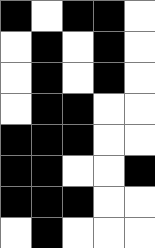[["black", "white", "black", "black", "white"], ["white", "black", "white", "black", "white"], ["white", "black", "white", "black", "white"], ["white", "black", "black", "white", "white"], ["black", "black", "black", "white", "white"], ["black", "black", "white", "white", "black"], ["black", "black", "black", "white", "white"], ["white", "black", "white", "white", "white"]]